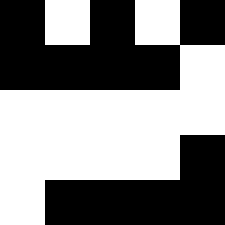[["black", "white", "black", "white", "black"], ["black", "black", "black", "black", "white"], ["white", "white", "white", "white", "white"], ["white", "white", "white", "white", "black"], ["white", "black", "black", "black", "black"]]